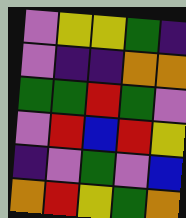[["violet", "yellow", "yellow", "green", "indigo"], ["violet", "indigo", "indigo", "orange", "orange"], ["green", "green", "red", "green", "violet"], ["violet", "red", "blue", "red", "yellow"], ["indigo", "violet", "green", "violet", "blue"], ["orange", "red", "yellow", "green", "orange"]]